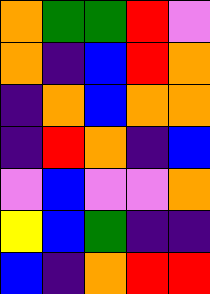[["orange", "green", "green", "red", "violet"], ["orange", "indigo", "blue", "red", "orange"], ["indigo", "orange", "blue", "orange", "orange"], ["indigo", "red", "orange", "indigo", "blue"], ["violet", "blue", "violet", "violet", "orange"], ["yellow", "blue", "green", "indigo", "indigo"], ["blue", "indigo", "orange", "red", "red"]]